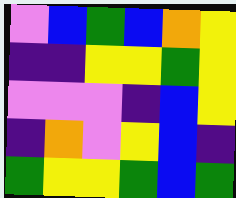[["violet", "blue", "green", "blue", "orange", "yellow"], ["indigo", "indigo", "yellow", "yellow", "green", "yellow"], ["violet", "violet", "violet", "indigo", "blue", "yellow"], ["indigo", "orange", "violet", "yellow", "blue", "indigo"], ["green", "yellow", "yellow", "green", "blue", "green"]]